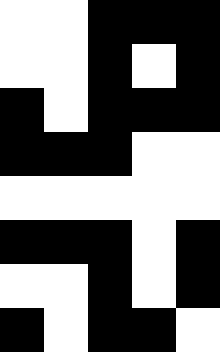[["white", "white", "black", "black", "black"], ["white", "white", "black", "white", "black"], ["black", "white", "black", "black", "black"], ["black", "black", "black", "white", "white"], ["white", "white", "white", "white", "white"], ["black", "black", "black", "white", "black"], ["white", "white", "black", "white", "black"], ["black", "white", "black", "black", "white"]]